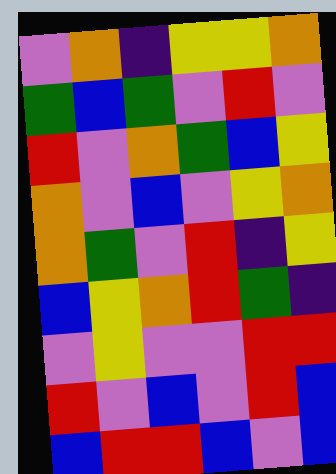[["violet", "orange", "indigo", "yellow", "yellow", "orange"], ["green", "blue", "green", "violet", "red", "violet"], ["red", "violet", "orange", "green", "blue", "yellow"], ["orange", "violet", "blue", "violet", "yellow", "orange"], ["orange", "green", "violet", "red", "indigo", "yellow"], ["blue", "yellow", "orange", "red", "green", "indigo"], ["violet", "yellow", "violet", "violet", "red", "red"], ["red", "violet", "blue", "violet", "red", "blue"], ["blue", "red", "red", "blue", "violet", "blue"]]